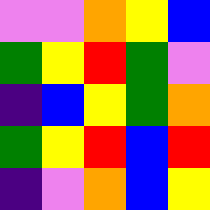[["violet", "violet", "orange", "yellow", "blue"], ["green", "yellow", "red", "green", "violet"], ["indigo", "blue", "yellow", "green", "orange"], ["green", "yellow", "red", "blue", "red"], ["indigo", "violet", "orange", "blue", "yellow"]]